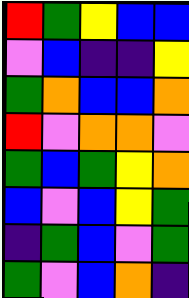[["red", "green", "yellow", "blue", "blue"], ["violet", "blue", "indigo", "indigo", "yellow"], ["green", "orange", "blue", "blue", "orange"], ["red", "violet", "orange", "orange", "violet"], ["green", "blue", "green", "yellow", "orange"], ["blue", "violet", "blue", "yellow", "green"], ["indigo", "green", "blue", "violet", "green"], ["green", "violet", "blue", "orange", "indigo"]]